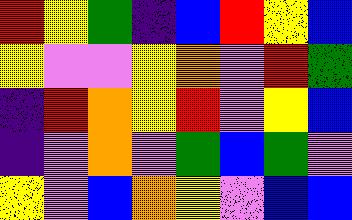[["red", "yellow", "green", "indigo", "blue", "red", "yellow", "blue"], ["yellow", "violet", "violet", "yellow", "orange", "violet", "red", "green"], ["indigo", "red", "orange", "yellow", "red", "violet", "yellow", "blue"], ["indigo", "violet", "orange", "violet", "green", "blue", "green", "violet"], ["yellow", "violet", "blue", "orange", "yellow", "violet", "blue", "blue"]]